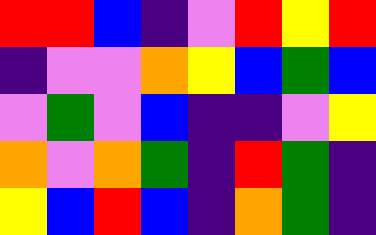[["red", "red", "blue", "indigo", "violet", "red", "yellow", "red"], ["indigo", "violet", "violet", "orange", "yellow", "blue", "green", "blue"], ["violet", "green", "violet", "blue", "indigo", "indigo", "violet", "yellow"], ["orange", "violet", "orange", "green", "indigo", "red", "green", "indigo"], ["yellow", "blue", "red", "blue", "indigo", "orange", "green", "indigo"]]